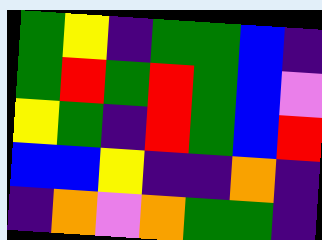[["green", "yellow", "indigo", "green", "green", "blue", "indigo"], ["green", "red", "green", "red", "green", "blue", "violet"], ["yellow", "green", "indigo", "red", "green", "blue", "red"], ["blue", "blue", "yellow", "indigo", "indigo", "orange", "indigo"], ["indigo", "orange", "violet", "orange", "green", "green", "indigo"]]